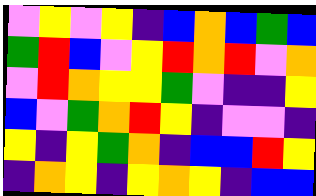[["violet", "yellow", "violet", "yellow", "indigo", "blue", "orange", "blue", "green", "blue"], ["green", "red", "blue", "violet", "yellow", "red", "orange", "red", "violet", "orange"], ["violet", "red", "orange", "yellow", "yellow", "green", "violet", "indigo", "indigo", "yellow"], ["blue", "violet", "green", "orange", "red", "yellow", "indigo", "violet", "violet", "indigo"], ["yellow", "indigo", "yellow", "green", "orange", "indigo", "blue", "blue", "red", "yellow"], ["indigo", "orange", "yellow", "indigo", "yellow", "orange", "yellow", "indigo", "blue", "blue"]]